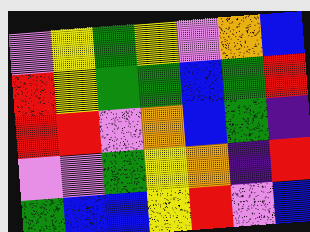[["violet", "yellow", "green", "yellow", "violet", "orange", "blue"], ["red", "yellow", "green", "green", "blue", "green", "red"], ["red", "red", "violet", "orange", "blue", "green", "indigo"], ["violet", "violet", "green", "yellow", "orange", "indigo", "red"], ["green", "blue", "blue", "yellow", "red", "violet", "blue"]]